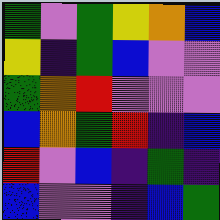[["green", "violet", "green", "yellow", "orange", "blue"], ["yellow", "indigo", "green", "blue", "violet", "violet"], ["green", "orange", "red", "violet", "violet", "violet"], ["blue", "orange", "green", "red", "indigo", "blue"], ["red", "violet", "blue", "indigo", "green", "indigo"], ["blue", "violet", "violet", "indigo", "blue", "green"]]